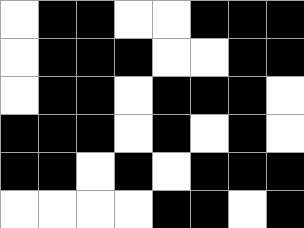[["white", "black", "black", "white", "white", "black", "black", "black"], ["white", "black", "black", "black", "white", "white", "black", "black"], ["white", "black", "black", "white", "black", "black", "black", "white"], ["black", "black", "black", "white", "black", "white", "black", "white"], ["black", "black", "white", "black", "white", "black", "black", "black"], ["white", "white", "white", "white", "black", "black", "white", "black"]]